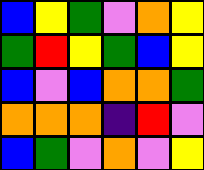[["blue", "yellow", "green", "violet", "orange", "yellow"], ["green", "red", "yellow", "green", "blue", "yellow"], ["blue", "violet", "blue", "orange", "orange", "green"], ["orange", "orange", "orange", "indigo", "red", "violet"], ["blue", "green", "violet", "orange", "violet", "yellow"]]